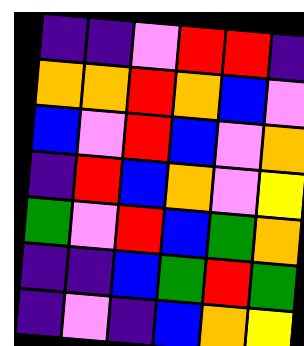[["indigo", "indigo", "violet", "red", "red", "indigo"], ["orange", "orange", "red", "orange", "blue", "violet"], ["blue", "violet", "red", "blue", "violet", "orange"], ["indigo", "red", "blue", "orange", "violet", "yellow"], ["green", "violet", "red", "blue", "green", "orange"], ["indigo", "indigo", "blue", "green", "red", "green"], ["indigo", "violet", "indigo", "blue", "orange", "yellow"]]